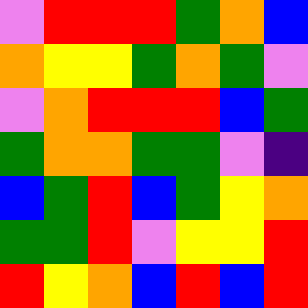[["violet", "red", "red", "red", "green", "orange", "blue"], ["orange", "yellow", "yellow", "green", "orange", "green", "violet"], ["violet", "orange", "red", "red", "red", "blue", "green"], ["green", "orange", "orange", "green", "green", "violet", "indigo"], ["blue", "green", "red", "blue", "green", "yellow", "orange"], ["green", "green", "red", "violet", "yellow", "yellow", "red"], ["red", "yellow", "orange", "blue", "red", "blue", "red"]]